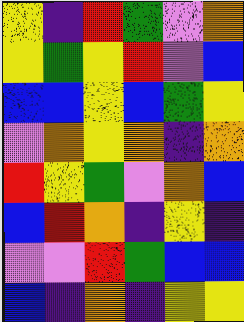[["yellow", "indigo", "red", "green", "violet", "orange"], ["yellow", "green", "yellow", "red", "violet", "blue"], ["blue", "blue", "yellow", "blue", "green", "yellow"], ["violet", "orange", "yellow", "orange", "indigo", "orange"], ["red", "yellow", "green", "violet", "orange", "blue"], ["blue", "red", "orange", "indigo", "yellow", "indigo"], ["violet", "violet", "red", "green", "blue", "blue"], ["blue", "indigo", "orange", "indigo", "yellow", "yellow"]]